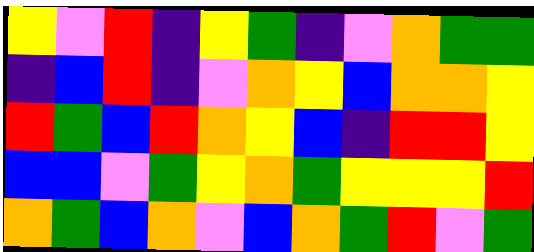[["yellow", "violet", "red", "indigo", "yellow", "green", "indigo", "violet", "orange", "green", "green"], ["indigo", "blue", "red", "indigo", "violet", "orange", "yellow", "blue", "orange", "orange", "yellow"], ["red", "green", "blue", "red", "orange", "yellow", "blue", "indigo", "red", "red", "yellow"], ["blue", "blue", "violet", "green", "yellow", "orange", "green", "yellow", "yellow", "yellow", "red"], ["orange", "green", "blue", "orange", "violet", "blue", "orange", "green", "red", "violet", "green"]]